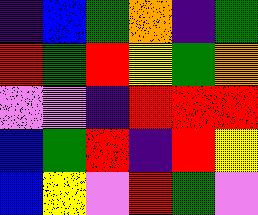[["indigo", "blue", "green", "orange", "indigo", "green"], ["red", "green", "red", "yellow", "green", "orange"], ["violet", "violet", "indigo", "red", "red", "red"], ["blue", "green", "red", "indigo", "red", "yellow"], ["blue", "yellow", "violet", "red", "green", "violet"]]